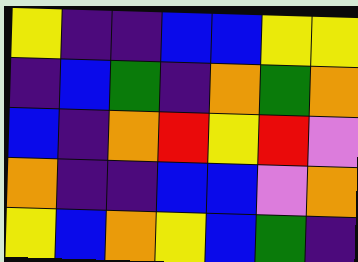[["yellow", "indigo", "indigo", "blue", "blue", "yellow", "yellow"], ["indigo", "blue", "green", "indigo", "orange", "green", "orange"], ["blue", "indigo", "orange", "red", "yellow", "red", "violet"], ["orange", "indigo", "indigo", "blue", "blue", "violet", "orange"], ["yellow", "blue", "orange", "yellow", "blue", "green", "indigo"]]